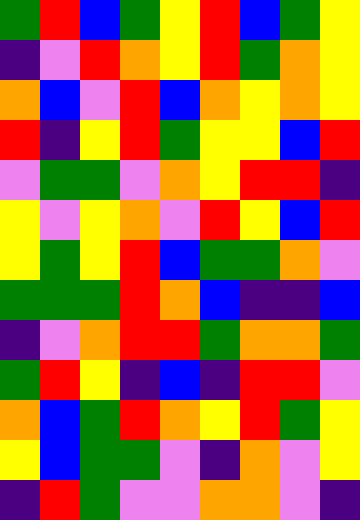[["green", "red", "blue", "green", "yellow", "red", "blue", "green", "yellow"], ["indigo", "violet", "red", "orange", "yellow", "red", "green", "orange", "yellow"], ["orange", "blue", "violet", "red", "blue", "orange", "yellow", "orange", "yellow"], ["red", "indigo", "yellow", "red", "green", "yellow", "yellow", "blue", "red"], ["violet", "green", "green", "violet", "orange", "yellow", "red", "red", "indigo"], ["yellow", "violet", "yellow", "orange", "violet", "red", "yellow", "blue", "red"], ["yellow", "green", "yellow", "red", "blue", "green", "green", "orange", "violet"], ["green", "green", "green", "red", "orange", "blue", "indigo", "indigo", "blue"], ["indigo", "violet", "orange", "red", "red", "green", "orange", "orange", "green"], ["green", "red", "yellow", "indigo", "blue", "indigo", "red", "red", "violet"], ["orange", "blue", "green", "red", "orange", "yellow", "red", "green", "yellow"], ["yellow", "blue", "green", "green", "violet", "indigo", "orange", "violet", "yellow"], ["indigo", "red", "green", "violet", "violet", "orange", "orange", "violet", "indigo"]]